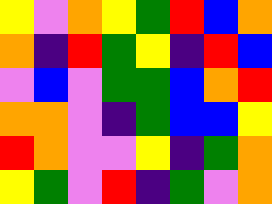[["yellow", "violet", "orange", "yellow", "green", "red", "blue", "orange"], ["orange", "indigo", "red", "green", "yellow", "indigo", "red", "blue"], ["violet", "blue", "violet", "green", "green", "blue", "orange", "red"], ["orange", "orange", "violet", "indigo", "green", "blue", "blue", "yellow"], ["red", "orange", "violet", "violet", "yellow", "indigo", "green", "orange"], ["yellow", "green", "violet", "red", "indigo", "green", "violet", "orange"]]